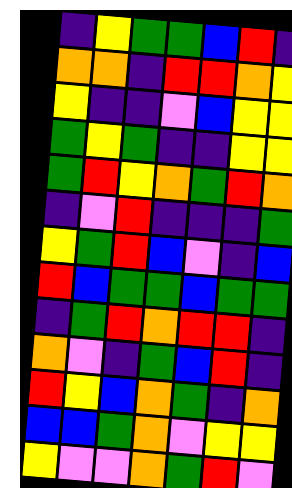[["indigo", "yellow", "green", "green", "blue", "red", "indigo"], ["orange", "orange", "indigo", "red", "red", "orange", "yellow"], ["yellow", "indigo", "indigo", "violet", "blue", "yellow", "yellow"], ["green", "yellow", "green", "indigo", "indigo", "yellow", "yellow"], ["green", "red", "yellow", "orange", "green", "red", "orange"], ["indigo", "violet", "red", "indigo", "indigo", "indigo", "green"], ["yellow", "green", "red", "blue", "violet", "indigo", "blue"], ["red", "blue", "green", "green", "blue", "green", "green"], ["indigo", "green", "red", "orange", "red", "red", "indigo"], ["orange", "violet", "indigo", "green", "blue", "red", "indigo"], ["red", "yellow", "blue", "orange", "green", "indigo", "orange"], ["blue", "blue", "green", "orange", "violet", "yellow", "yellow"], ["yellow", "violet", "violet", "orange", "green", "red", "violet"]]